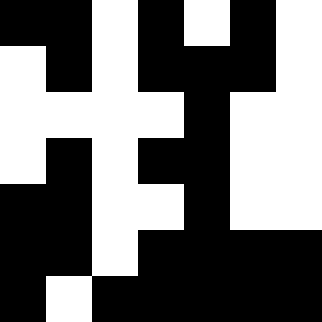[["black", "black", "white", "black", "white", "black", "white"], ["white", "black", "white", "black", "black", "black", "white"], ["white", "white", "white", "white", "black", "white", "white"], ["white", "black", "white", "black", "black", "white", "white"], ["black", "black", "white", "white", "black", "white", "white"], ["black", "black", "white", "black", "black", "black", "black"], ["black", "white", "black", "black", "black", "black", "black"]]